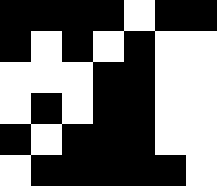[["black", "black", "black", "black", "white", "black", "black"], ["black", "white", "black", "white", "black", "white", "white"], ["white", "white", "white", "black", "black", "white", "white"], ["white", "black", "white", "black", "black", "white", "white"], ["black", "white", "black", "black", "black", "white", "white"], ["white", "black", "black", "black", "black", "black", "white"]]